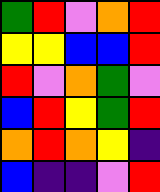[["green", "red", "violet", "orange", "red"], ["yellow", "yellow", "blue", "blue", "red"], ["red", "violet", "orange", "green", "violet"], ["blue", "red", "yellow", "green", "red"], ["orange", "red", "orange", "yellow", "indigo"], ["blue", "indigo", "indigo", "violet", "red"]]